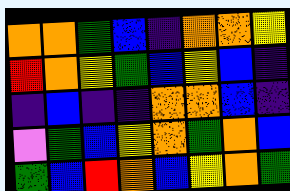[["orange", "orange", "green", "blue", "indigo", "orange", "orange", "yellow"], ["red", "orange", "yellow", "green", "blue", "yellow", "blue", "indigo"], ["indigo", "blue", "indigo", "indigo", "orange", "orange", "blue", "indigo"], ["violet", "green", "blue", "yellow", "orange", "green", "orange", "blue"], ["green", "blue", "red", "orange", "blue", "yellow", "orange", "green"]]